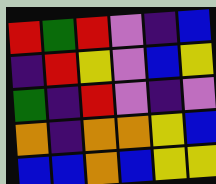[["red", "green", "red", "violet", "indigo", "blue"], ["indigo", "red", "yellow", "violet", "blue", "yellow"], ["green", "indigo", "red", "violet", "indigo", "violet"], ["orange", "indigo", "orange", "orange", "yellow", "blue"], ["blue", "blue", "orange", "blue", "yellow", "yellow"]]